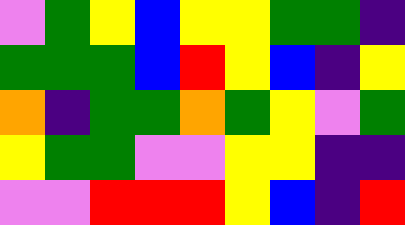[["violet", "green", "yellow", "blue", "yellow", "yellow", "green", "green", "indigo"], ["green", "green", "green", "blue", "red", "yellow", "blue", "indigo", "yellow"], ["orange", "indigo", "green", "green", "orange", "green", "yellow", "violet", "green"], ["yellow", "green", "green", "violet", "violet", "yellow", "yellow", "indigo", "indigo"], ["violet", "violet", "red", "red", "red", "yellow", "blue", "indigo", "red"]]